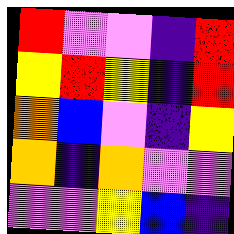[["red", "violet", "violet", "indigo", "red"], ["yellow", "red", "yellow", "indigo", "red"], ["orange", "blue", "violet", "indigo", "yellow"], ["orange", "indigo", "orange", "violet", "violet"], ["violet", "violet", "yellow", "blue", "indigo"]]